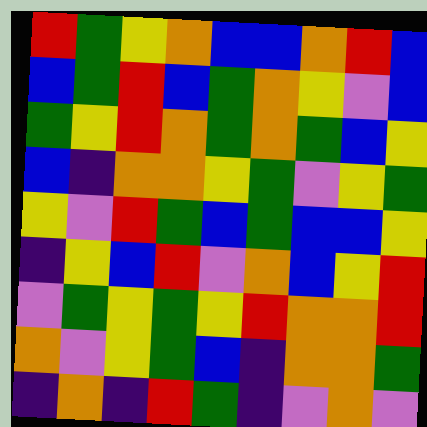[["red", "green", "yellow", "orange", "blue", "blue", "orange", "red", "blue"], ["blue", "green", "red", "blue", "green", "orange", "yellow", "violet", "blue"], ["green", "yellow", "red", "orange", "green", "orange", "green", "blue", "yellow"], ["blue", "indigo", "orange", "orange", "yellow", "green", "violet", "yellow", "green"], ["yellow", "violet", "red", "green", "blue", "green", "blue", "blue", "yellow"], ["indigo", "yellow", "blue", "red", "violet", "orange", "blue", "yellow", "red"], ["violet", "green", "yellow", "green", "yellow", "red", "orange", "orange", "red"], ["orange", "violet", "yellow", "green", "blue", "indigo", "orange", "orange", "green"], ["indigo", "orange", "indigo", "red", "green", "indigo", "violet", "orange", "violet"]]